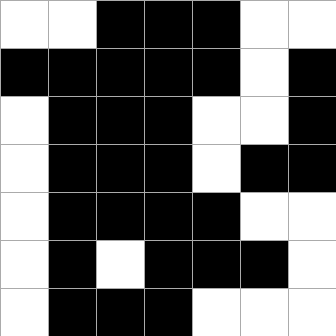[["white", "white", "black", "black", "black", "white", "white"], ["black", "black", "black", "black", "black", "white", "black"], ["white", "black", "black", "black", "white", "white", "black"], ["white", "black", "black", "black", "white", "black", "black"], ["white", "black", "black", "black", "black", "white", "white"], ["white", "black", "white", "black", "black", "black", "white"], ["white", "black", "black", "black", "white", "white", "white"]]